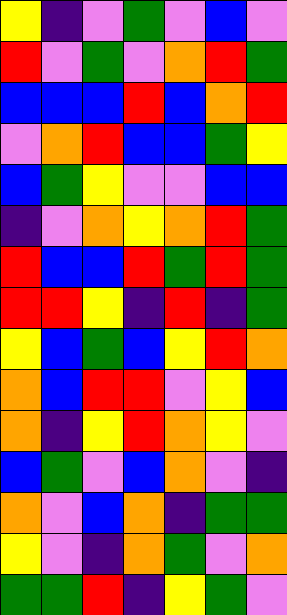[["yellow", "indigo", "violet", "green", "violet", "blue", "violet"], ["red", "violet", "green", "violet", "orange", "red", "green"], ["blue", "blue", "blue", "red", "blue", "orange", "red"], ["violet", "orange", "red", "blue", "blue", "green", "yellow"], ["blue", "green", "yellow", "violet", "violet", "blue", "blue"], ["indigo", "violet", "orange", "yellow", "orange", "red", "green"], ["red", "blue", "blue", "red", "green", "red", "green"], ["red", "red", "yellow", "indigo", "red", "indigo", "green"], ["yellow", "blue", "green", "blue", "yellow", "red", "orange"], ["orange", "blue", "red", "red", "violet", "yellow", "blue"], ["orange", "indigo", "yellow", "red", "orange", "yellow", "violet"], ["blue", "green", "violet", "blue", "orange", "violet", "indigo"], ["orange", "violet", "blue", "orange", "indigo", "green", "green"], ["yellow", "violet", "indigo", "orange", "green", "violet", "orange"], ["green", "green", "red", "indigo", "yellow", "green", "violet"]]